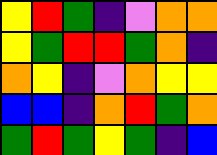[["yellow", "red", "green", "indigo", "violet", "orange", "orange"], ["yellow", "green", "red", "red", "green", "orange", "indigo"], ["orange", "yellow", "indigo", "violet", "orange", "yellow", "yellow"], ["blue", "blue", "indigo", "orange", "red", "green", "orange"], ["green", "red", "green", "yellow", "green", "indigo", "blue"]]